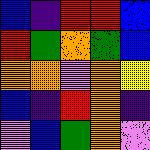[["blue", "indigo", "red", "red", "blue"], ["red", "green", "orange", "green", "blue"], ["orange", "orange", "violet", "orange", "yellow"], ["blue", "indigo", "red", "orange", "indigo"], ["violet", "blue", "green", "orange", "violet"]]